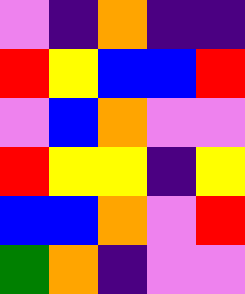[["violet", "indigo", "orange", "indigo", "indigo"], ["red", "yellow", "blue", "blue", "red"], ["violet", "blue", "orange", "violet", "violet"], ["red", "yellow", "yellow", "indigo", "yellow"], ["blue", "blue", "orange", "violet", "red"], ["green", "orange", "indigo", "violet", "violet"]]